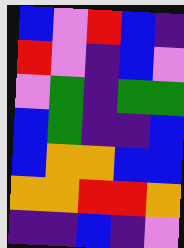[["blue", "violet", "red", "blue", "indigo"], ["red", "violet", "indigo", "blue", "violet"], ["violet", "green", "indigo", "green", "green"], ["blue", "green", "indigo", "indigo", "blue"], ["blue", "orange", "orange", "blue", "blue"], ["orange", "orange", "red", "red", "orange"], ["indigo", "indigo", "blue", "indigo", "violet"]]